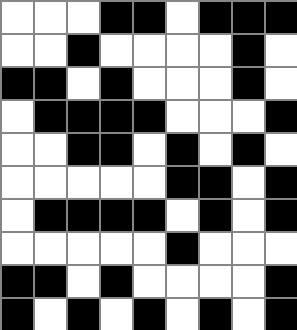[["white", "white", "white", "black", "black", "white", "black", "black", "black"], ["white", "white", "black", "white", "white", "white", "white", "black", "white"], ["black", "black", "white", "black", "white", "white", "white", "black", "white"], ["white", "black", "black", "black", "black", "white", "white", "white", "black"], ["white", "white", "black", "black", "white", "black", "white", "black", "white"], ["white", "white", "white", "white", "white", "black", "black", "white", "black"], ["white", "black", "black", "black", "black", "white", "black", "white", "black"], ["white", "white", "white", "white", "white", "black", "white", "white", "white"], ["black", "black", "white", "black", "white", "white", "white", "white", "black"], ["black", "white", "black", "white", "black", "white", "black", "white", "black"]]